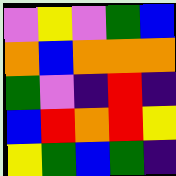[["violet", "yellow", "violet", "green", "blue"], ["orange", "blue", "orange", "orange", "orange"], ["green", "violet", "indigo", "red", "indigo"], ["blue", "red", "orange", "red", "yellow"], ["yellow", "green", "blue", "green", "indigo"]]